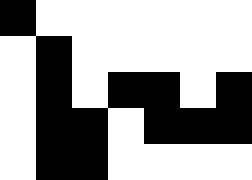[["black", "white", "white", "white", "white", "white", "white"], ["white", "black", "white", "white", "white", "white", "white"], ["white", "black", "white", "black", "black", "white", "black"], ["white", "black", "black", "white", "black", "black", "black"], ["white", "black", "black", "white", "white", "white", "white"]]